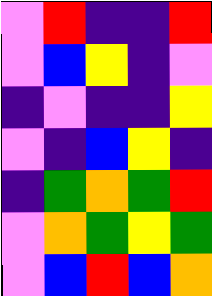[["violet", "red", "indigo", "indigo", "red"], ["violet", "blue", "yellow", "indigo", "violet"], ["indigo", "violet", "indigo", "indigo", "yellow"], ["violet", "indigo", "blue", "yellow", "indigo"], ["indigo", "green", "orange", "green", "red"], ["violet", "orange", "green", "yellow", "green"], ["violet", "blue", "red", "blue", "orange"]]